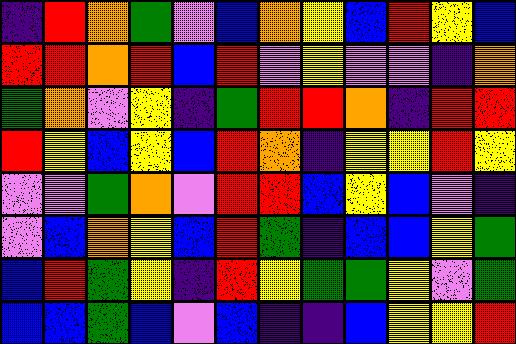[["indigo", "red", "orange", "green", "violet", "blue", "orange", "yellow", "blue", "red", "yellow", "blue"], ["red", "red", "orange", "red", "blue", "red", "violet", "yellow", "violet", "violet", "indigo", "orange"], ["green", "orange", "violet", "yellow", "indigo", "green", "red", "red", "orange", "indigo", "red", "red"], ["red", "yellow", "blue", "yellow", "blue", "red", "orange", "indigo", "yellow", "yellow", "red", "yellow"], ["violet", "violet", "green", "orange", "violet", "red", "red", "blue", "yellow", "blue", "violet", "indigo"], ["violet", "blue", "orange", "yellow", "blue", "red", "green", "indigo", "blue", "blue", "yellow", "green"], ["blue", "red", "green", "yellow", "indigo", "red", "yellow", "green", "green", "yellow", "violet", "green"], ["blue", "blue", "green", "blue", "violet", "blue", "indigo", "indigo", "blue", "yellow", "yellow", "red"]]